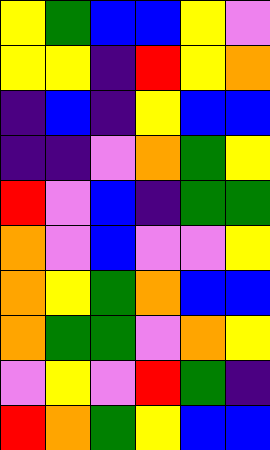[["yellow", "green", "blue", "blue", "yellow", "violet"], ["yellow", "yellow", "indigo", "red", "yellow", "orange"], ["indigo", "blue", "indigo", "yellow", "blue", "blue"], ["indigo", "indigo", "violet", "orange", "green", "yellow"], ["red", "violet", "blue", "indigo", "green", "green"], ["orange", "violet", "blue", "violet", "violet", "yellow"], ["orange", "yellow", "green", "orange", "blue", "blue"], ["orange", "green", "green", "violet", "orange", "yellow"], ["violet", "yellow", "violet", "red", "green", "indigo"], ["red", "orange", "green", "yellow", "blue", "blue"]]